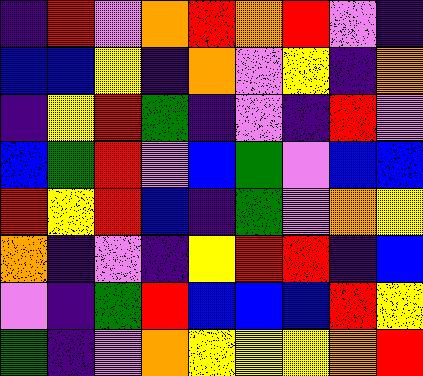[["indigo", "red", "violet", "orange", "red", "orange", "red", "violet", "indigo"], ["blue", "blue", "yellow", "indigo", "orange", "violet", "yellow", "indigo", "orange"], ["indigo", "yellow", "red", "green", "indigo", "violet", "indigo", "red", "violet"], ["blue", "green", "red", "violet", "blue", "green", "violet", "blue", "blue"], ["red", "yellow", "red", "blue", "indigo", "green", "violet", "orange", "yellow"], ["orange", "indigo", "violet", "indigo", "yellow", "red", "red", "indigo", "blue"], ["violet", "indigo", "green", "red", "blue", "blue", "blue", "red", "yellow"], ["green", "indigo", "violet", "orange", "yellow", "yellow", "yellow", "orange", "red"]]